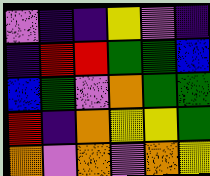[["violet", "indigo", "indigo", "yellow", "violet", "indigo"], ["indigo", "red", "red", "green", "green", "blue"], ["blue", "green", "violet", "orange", "green", "green"], ["red", "indigo", "orange", "yellow", "yellow", "green"], ["orange", "violet", "orange", "violet", "orange", "yellow"]]